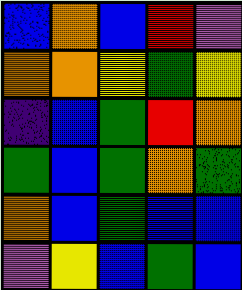[["blue", "orange", "blue", "red", "violet"], ["orange", "orange", "yellow", "green", "yellow"], ["indigo", "blue", "green", "red", "orange"], ["green", "blue", "green", "orange", "green"], ["orange", "blue", "green", "blue", "blue"], ["violet", "yellow", "blue", "green", "blue"]]